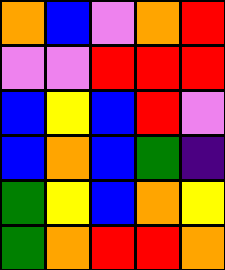[["orange", "blue", "violet", "orange", "red"], ["violet", "violet", "red", "red", "red"], ["blue", "yellow", "blue", "red", "violet"], ["blue", "orange", "blue", "green", "indigo"], ["green", "yellow", "blue", "orange", "yellow"], ["green", "orange", "red", "red", "orange"]]